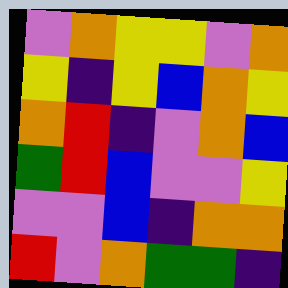[["violet", "orange", "yellow", "yellow", "violet", "orange"], ["yellow", "indigo", "yellow", "blue", "orange", "yellow"], ["orange", "red", "indigo", "violet", "orange", "blue"], ["green", "red", "blue", "violet", "violet", "yellow"], ["violet", "violet", "blue", "indigo", "orange", "orange"], ["red", "violet", "orange", "green", "green", "indigo"]]